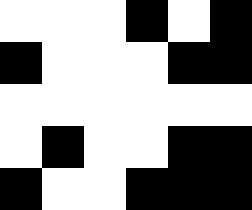[["white", "white", "white", "black", "white", "black"], ["black", "white", "white", "white", "black", "black"], ["white", "white", "white", "white", "white", "white"], ["white", "black", "white", "white", "black", "black"], ["black", "white", "white", "black", "black", "black"]]